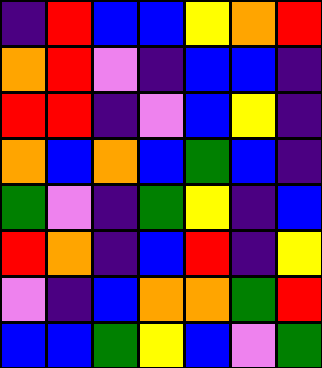[["indigo", "red", "blue", "blue", "yellow", "orange", "red"], ["orange", "red", "violet", "indigo", "blue", "blue", "indigo"], ["red", "red", "indigo", "violet", "blue", "yellow", "indigo"], ["orange", "blue", "orange", "blue", "green", "blue", "indigo"], ["green", "violet", "indigo", "green", "yellow", "indigo", "blue"], ["red", "orange", "indigo", "blue", "red", "indigo", "yellow"], ["violet", "indigo", "blue", "orange", "orange", "green", "red"], ["blue", "blue", "green", "yellow", "blue", "violet", "green"]]